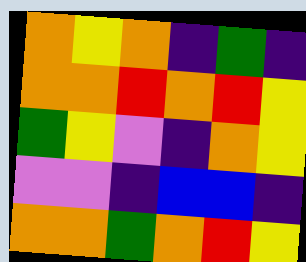[["orange", "yellow", "orange", "indigo", "green", "indigo"], ["orange", "orange", "red", "orange", "red", "yellow"], ["green", "yellow", "violet", "indigo", "orange", "yellow"], ["violet", "violet", "indigo", "blue", "blue", "indigo"], ["orange", "orange", "green", "orange", "red", "yellow"]]